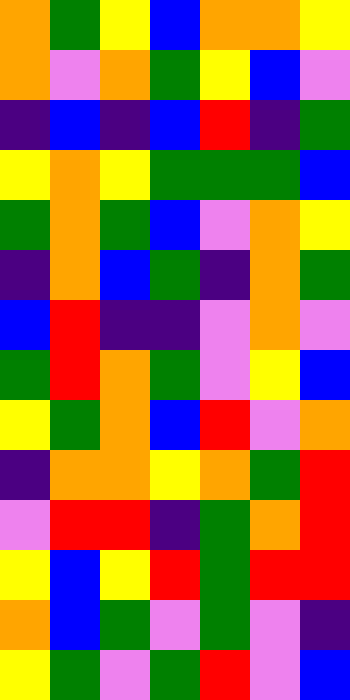[["orange", "green", "yellow", "blue", "orange", "orange", "yellow"], ["orange", "violet", "orange", "green", "yellow", "blue", "violet"], ["indigo", "blue", "indigo", "blue", "red", "indigo", "green"], ["yellow", "orange", "yellow", "green", "green", "green", "blue"], ["green", "orange", "green", "blue", "violet", "orange", "yellow"], ["indigo", "orange", "blue", "green", "indigo", "orange", "green"], ["blue", "red", "indigo", "indigo", "violet", "orange", "violet"], ["green", "red", "orange", "green", "violet", "yellow", "blue"], ["yellow", "green", "orange", "blue", "red", "violet", "orange"], ["indigo", "orange", "orange", "yellow", "orange", "green", "red"], ["violet", "red", "red", "indigo", "green", "orange", "red"], ["yellow", "blue", "yellow", "red", "green", "red", "red"], ["orange", "blue", "green", "violet", "green", "violet", "indigo"], ["yellow", "green", "violet", "green", "red", "violet", "blue"]]